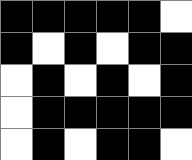[["black", "black", "black", "black", "black", "white"], ["black", "white", "black", "white", "black", "black"], ["white", "black", "white", "black", "white", "black"], ["white", "black", "black", "black", "black", "black"], ["white", "black", "white", "black", "black", "white"]]